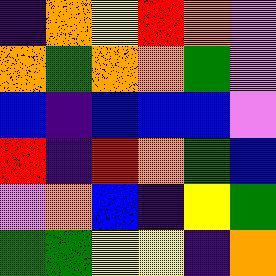[["indigo", "orange", "yellow", "red", "orange", "violet"], ["orange", "green", "orange", "orange", "green", "violet"], ["blue", "indigo", "blue", "blue", "blue", "violet"], ["red", "indigo", "red", "orange", "green", "blue"], ["violet", "orange", "blue", "indigo", "yellow", "green"], ["green", "green", "yellow", "yellow", "indigo", "orange"]]